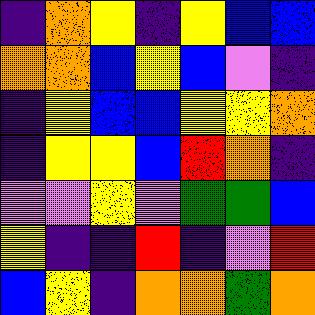[["indigo", "orange", "yellow", "indigo", "yellow", "blue", "blue"], ["orange", "orange", "blue", "yellow", "blue", "violet", "indigo"], ["indigo", "yellow", "blue", "blue", "yellow", "yellow", "orange"], ["indigo", "yellow", "yellow", "blue", "red", "orange", "indigo"], ["violet", "violet", "yellow", "violet", "green", "green", "blue"], ["yellow", "indigo", "indigo", "red", "indigo", "violet", "red"], ["blue", "yellow", "indigo", "orange", "orange", "green", "orange"]]